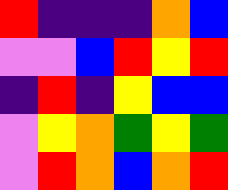[["red", "indigo", "indigo", "indigo", "orange", "blue"], ["violet", "violet", "blue", "red", "yellow", "red"], ["indigo", "red", "indigo", "yellow", "blue", "blue"], ["violet", "yellow", "orange", "green", "yellow", "green"], ["violet", "red", "orange", "blue", "orange", "red"]]